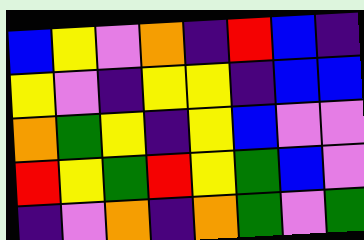[["blue", "yellow", "violet", "orange", "indigo", "red", "blue", "indigo"], ["yellow", "violet", "indigo", "yellow", "yellow", "indigo", "blue", "blue"], ["orange", "green", "yellow", "indigo", "yellow", "blue", "violet", "violet"], ["red", "yellow", "green", "red", "yellow", "green", "blue", "violet"], ["indigo", "violet", "orange", "indigo", "orange", "green", "violet", "green"]]